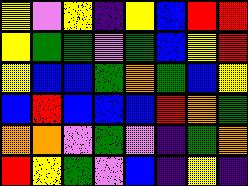[["yellow", "violet", "yellow", "indigo", "yellow", "blue", "red", "red"], ["yellow", "green", "green", "violet", "green", "blue", "yellow", "red"], ["yellow", "blue", "blue", "green", "orange", "green", "blue", "yellow"], ["blue", "red", "blue", "blue", "blue", "red", "orange", "green"], ["orange", "orange", "violet", "green", "violet", "indigo", "green", "orange"], ["red", "yellow", "green", "violet", "blue", "indigo", "yellow", "indigo"]]